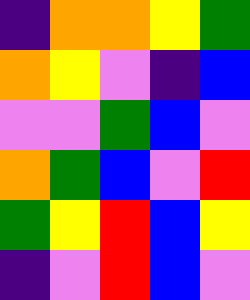[["indigo", "orange", "orange", "yellow", "green"], ["orange", "yellow", "violet", "indigo", "blue"], ["violet", "violet", "green", "blue", "violet"], ["orange", "green", "blue", "violet", "red"], ["green", "yellow", "red", "blue", "yellow"], ["indigo", "violet", "red", "blue", "violet"]]